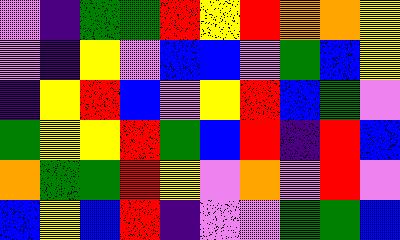[["violet", "indigo", "green", "green", "red", "yellow", "red", "orange", "orange", "yellow"], ["violet", "indigo", "yellow", "violet", "blue", "blue", "violet", "green", "blue", "yellow"], ["indigo", "yellow", "red", "blue", "violet", "yellow", "red", "blue", "green", "violet"], ["green", "yellow", "yellow", "red", "green", "blue", "red", "indigo", "red", "blue"], ["orange", "green", "green", "red", "yellow", "violet", "orange", "violet", "red", "violet"], ["blue", "yellow", "blue", "red", "indigo", "violet", "violet", "green", "green", "blue"]]